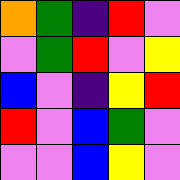[["orange", "green", "indigo", "red", "violet"], ["violet", "green", "red", "violet", "yellow"], ["blue", "violet", "indigo", "yellow", "red"], ["red", "violet", "blue", "green", "violet"], ["violet", "violet", "blue", "yellow", "violet"]]